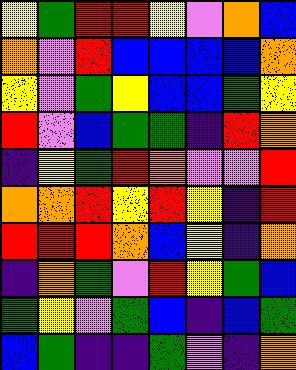[["yellow", "green", "red", "red", "yellow", "violet", "orange", "blue"], ["orange", "violet", "red", "blue", "blue", "blue", "blue", "orange"], ["yellow", "violet", "green", "yellow", "blue", "blue", "green", "yellow"], ["red", "violet", "blue", "green", "green", "indigo", "red", "orange"], ["indigo", "yellow", "green", "red", "orange", "violet", "violet", "red"], ["orange", "orange", "red", "yellow", "red", "yellow", "indigo", "red"], ["red", "red", "red", "orange", "blue", "yellow", "indigo", "orange"], ["indigo", "orange", "green", "violet", "red", "yellow", "green", "blue"], ["green", "yellow", "violet", "green", "blue", "indigo", "blue", "green"], ["blue", "green", "indigo", "indigo", "green", "violet", "indigo", "orange"]]